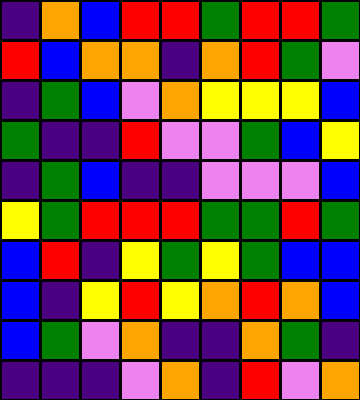[["indigo", "orange", "blue", "red", "red", "green", "red", "red", "green"], ["red", "blue", "orange", "orange", "indigo", "orange", "red", "green", "violet"], ["indigo", "green", "blue", "violet", "orange", "yellow", "yellow", "yellow", "blue"], ["green", "indigo", "indigo", "red", "violet", "violet", "green", "blue", "yellow"], ["indigo", "green", "blue", "indigo", "indigo", "violet", "violet", "violet", "blue"], ["yellow", "green", "red", "red", "red", "green", "green", "red", "green"], ["blue", "red", "indigo", "yellow", "green", "yellow", "green", "blue", "blue"], ["blue", "indigo", "yellow", "red", "yellow", "orange", "red", "orange", "blue"], ["blue", "green", "violet", "orange", "indigo", "indigo", "orange", "green", "indigo"], ["indigo", "indigo", "indigo", "violet", "orange", "indigo", "red", "violet", "orange"]]